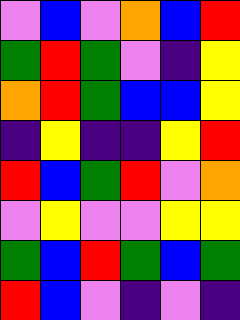[["violet", "blue", "violet", "orange", "blue", "red"], ["green", "red", "green", "violet", "indigo", "yellow"], ["orange", "red", "green", "blue", "blue", "yellow"], ["indigo", "yellow", "indigo", "indigo", "yellow", "red"], ["red", "blue", "green", "red", "violet", "orange"], ["violet", "yellow", "violet", "violet", "yellow", "yellow"], ["green", "blue", "red", "green", "blue", "green"], ["red", "blue", "violet", "indigo", "violet", "indigo"]]